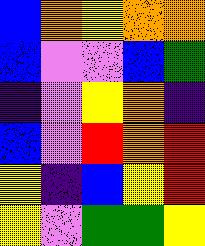[["blue", "orange", "yellow", "orange", "orange"], ["blue", "violet", "violet", "blue", "green"], ["indigo", "violet", "yellow", "orange", "indigo"], ["blue", "violet", "red", "orange", "red"], ["yellow", "indigo", "blue", "yellow", "red"], ["yellow", "violet", "green", "green", "yellow"]]